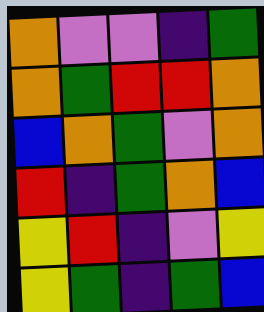[["orange", "violet", "violet", "indigo", "green"], ["orange", "green", "red", "red", "orange"], ["blue", "orange", "green", "violet", "orange"], ["red", "indigo", "green", "orange", "blue"], ["yellow", "red", "indigo", "violet", "yellow"], ["yellow", "green", "indigo", "green", "blue"]]